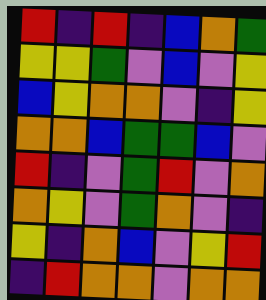[["red", "indigo", "red", "indigo", "blue", "orange", "green"], ["yellow", "yellow", "green", "violet", "blue", "violet", "yellow"], ["blue", "yellow", "orange", "orange", "violet", "indigo", "yellow"], ["orange", "orange", "blue", "green", "green", "blue", "violet"], ["red", "indigo", "violet", "green", "red", "violet", "orange"], ["orange", "yellow", "violet", "green", "orange", "violet", "indigo"], ["yellow", "indigo", "orange", "blue", "violet", "yellow", "red"], ["indigo", "red", "orange", "orange", "violet", "orange", "orange"]]